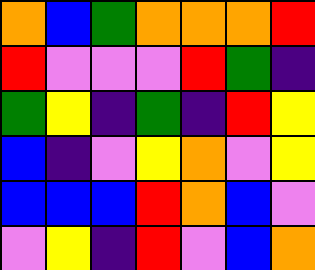[["orange", "blue", "green", "orange", "orange", "orange", "red"], ["red", "violet", "violet", "violet", "red", "green", "indigo"], ["green", "yellow", "indigo", "green", "indigo", "red", "yellow"], ["blue", "indigo", "violet", "yellow", "orange", "violet", "yellow"], ["blue", "blue", "blue", "red", "orange", "blue", "violet"], ["violet", "yellow", "indigo", "red", "violet", "blue", "orange"]]